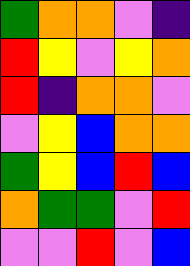[["green", "orange", "orange", "violet", "indigo"], ["red", "yellow", "violet", "yellow", "orange"], ["red", "indigo", "orange", "orange", "violet"], ["violet", "yellow", "blue", "orange", "orange"], ["green", "yellow", "blue", "red", "blue"], ["orange", "green", "green", "violet", "red"], ["violet", "violet", "red", "violet", "blue"]]